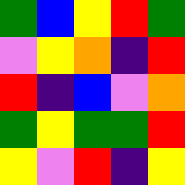[["green", "blue", "yellow", "red", "green"], ["violet", "yellow", "orange", "indigo", "red"], ["red", "indigo", "blue", "violet", "orange"], ["green", "yellow", "green", "green", "red"], ["yellow", "violet", "red", "indigo", "yellow"]]